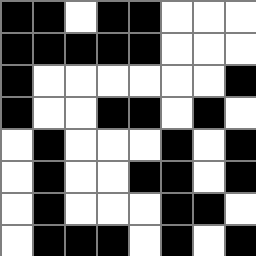[["black", "black", "white", "black", "black", "white", "white", "white"], ["black", "black", "black", "black", "black", "white", "white", "white"], ["black", "white", "white", "white", "white", "white", "white", "black"], ["black", "white", "white", "black", "black", "white", "black", "white"], ["white", "black", "white", "white", "white", "black", "white", "black"], ["white", "black", "white", "white", "black", "black", "white", "black"], ["white", "black", "white", "white", "white", "black", "black", "white"], ["white", "black", "black", "black", "white", "black", "white", "black"]]